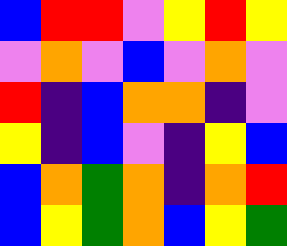[["blue", "red", "red", "violet", "yellow", "red", "yellow"], ["violet", "orange", "violet", "blue", "violet", "orange", "violet"], ["red", "indigo", "blue", "orange", "orange", "indigo", "violet"], ["yellow", "indigo", "blue", "violet", "indigo", "yellow", "blue"], ["blue", "orange", "green", "orange", "indigo", "orange", "red"], ["blue", "yellow", "green", "orange", "blue", "yellow", "green"]]